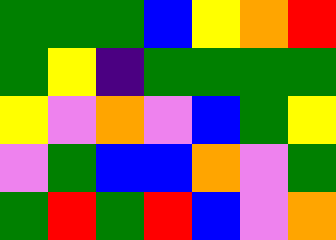[["green", "green", "green", "blue", "yellow", "orange", "red"], ["green", "yellow", "indigo", "green", "green", "green", "green"], ["yellow", "violet", "orange", "violet", "blue", "green", "yellow"], ["violet", "green", "blue", "blue", "orange", "violet", "green"], ["green", "red", "green", "red", "blue", "violet", "orange"]]